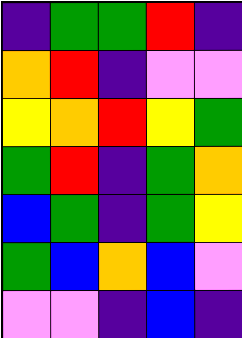[["indigo", "green", "green", "red", "indigo"], ["orange", "red", "indigo", "violet", "violet"], ["yellow", "orange", "red", "yellow", "green"], ["green", "red", "indigo", "green", "orange"], ["blue", "green", "indigo", "green", "yellow"], ["green", "blue", "orange", "blue", "violet"], ["violet", "violet", "indigo", "blue", "indigo"]]